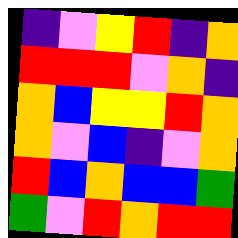[["indigo", "violet", "yellow", "red", "indigo", "orange"], ["red", "red", "red", "violet", "orange", "indigo"], ["orange", "blue", "yellow", "yellow", "red", "orange"], ["orange", "violet", "blue", "indigo", "violet", "orange"], ["red", "blue", "orange", "blue", "blue", "green"], ["green", "violet", "red", "orange", "red", "red"]]